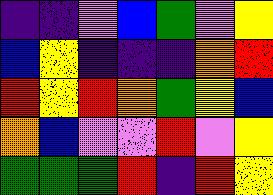[["indigo", "indigo", "violet", "blue", "green", "violet", "yellow"], ["blue", "yellow", "indigo", "indigo", "indigo", "orange", "red"], ["red", "yellow", "red", "orange", "green", "yellow", "blue"], ["orange", "blue", "violet", "violet", "red", "violet", "yellow"], ["green", "green", "green", "red", "indigo", "red", "yellow"]]